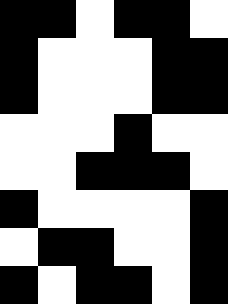[["black", "black", "white", "black", "black", "white"], ["black", "white", "white", "white", "black", "black"], ["black", "white", "white", "white", "black", "black"], ["white", "white", "white", "black", "white", "white"], ["white", "white", "black", "black", "black", "white"], ["black", "white", "white", "white", "white", "black"], ["white", "black", "black", "white", "white", "black"], ["black", "white", "black", "black", "white", "black"]]